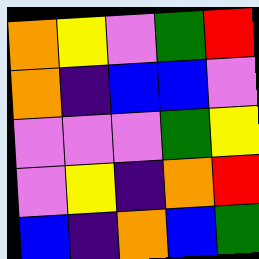[["orange", "yellow", "violet", "green", "red"], ["orange", "indigo", "blue", "blue", "violet"], ["violet", "violet", "violet", "green", "yellow"], ["violet", "yellow", "indigo", "orange", "red"], ["blue", "indigo", "orange", "blue", "green"]]